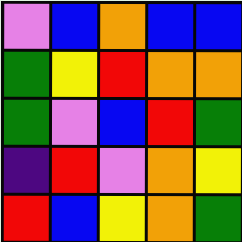[["violet", "blue", "orange", "blue", "blue"], ["green", "yellow", "red", "orange", "orange"], ["green", "violet", "blue", "red", "green"], ["indigo", "red", "violet", "orange", "yellow"], ["red", "blue", "yellow", "orange", "green"]]